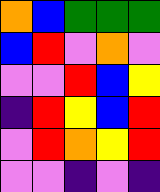[["orange", "blue", "green", "green", "green"], ["blue", "red", "violet", "orange", "violet"], ["violet", "violet", "red", "blue", "yellow"], ["indigo", "red", "yellow", "blue", "red"], ["violet", "red", "orange", "yellow", "red"], ["violet", "violet", "indigo", "violet", "indigo"]]